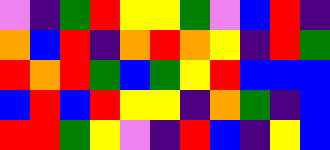[["violet", "indigo", "green", "red", "yellow", "yellow", "green", "violet", "blue", "red", "indigo"], ["orange", "blue", "red", "indigo", "orange", "red", "orange", "yellow", "indigo", "red", "green"], ["red", "orange", "red", "green", "blue", "green", "yellow", "red", "blue", "blue", "blue"], ["blue", "red", "blue", "red", "yellow", "yellow", "indigo", "orange", "green", "indigo", "blue"], ["red", "red", "green", "yellow", "violet", "indigo", "red", "blue", "indigo", "yellow", "blue"]]